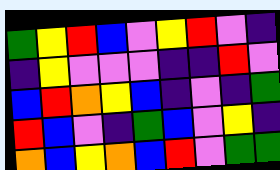[["green", "yellow", "red", "blue", "violet", "yellow", "red", "violet", "indigo"], ["indigo", "yellow", "violet", "violet", "violet", "indigo", "indigo", "red", "violet"], ["blue", "red", "orange", "yellow", "blue", "indigo", "violet", "indigo", "green"], ["red", "blue", "violet", "indigo", "green", "blue", "violet", "yellow", "indigo"], ["orange", "blue", "yellow", "orange", "blue", "red", "violet", "green", "green"]]